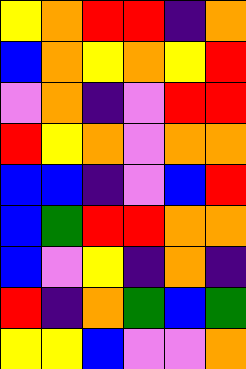[["yellow", "orange", "red", "red", "indigo", "orange"], ["blue", "orange", "yellow", "orange", "yellow", "red"], ["violet", "orange", "indigo", "violet", "red", "red"], ["red", "yellow", "orange", "violet", "orange", "orange"], ["blue", "blue", "indigo", "violet", "blue", "red"], ["blue", "green", "red", "red", "orange", "orange"], ["blue", "violet", "yellow", "indigo", "orange", "indigo"], ["red", "indigo", "orange", "green", "blue", "green"], ["yellow", "yellow", "blue", "violet", "violet", "orange"]]